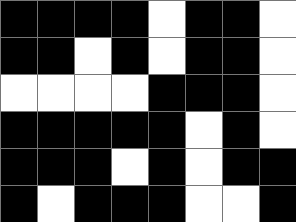[["black", "black", "black", "black", "white", "black", "black", "white"], ["black", "black", "white", "black", "white", "black", "black", "white"], ["white", "white", "white", "white", "black", "black", "black", "white"], ["black", "black", "black", "black", "black", "white", "black", "white"], ["black", "black", "black", "white", "black", "white", "black", "black"], ["black", "white", "black", "black", "black", "white", "white", "black"]]